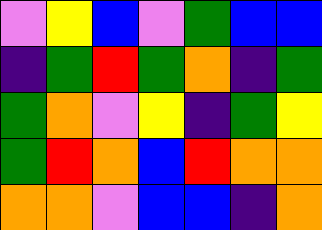[["violet", "yellow", "blue", "violet", "green", "blue", "blue"], ["indigo", "green", "red", "green", "orange", "indigo", "green"], ["green", "orange", "violet", "yellow", "indigo", "green", "yellow"], ["green", "red", "orange", "blue", "red", "orange", "orange"], ["orange", "orange", "violet", "blue", "blue", "indigo", "orange"]]